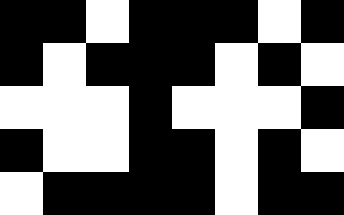[["black", "black", "white", "black", "black", "black", "white", "black"], ["black", "white", "black", "black", "black", "white", "black", "white"], ["white", "white", "white", "black", "white", "white", "white", "black"], ["black", "white", "white", "black", "black", "white", "black", "white"], ["white", "black", "black", "black", "black", "white", "black", "black"]]